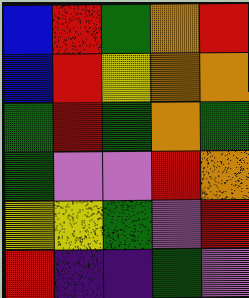[["blue", "red", "green", "orange", "red"], ["blue", "red", "yellow", "orange", "orange"], ["green", "red", "green", "orange", "green"], ["green", "violet", "violet", "red", "orange"], ["yellow", "yellow", "green", "violet", "red"], ["red", "indigo", "indigo", "green", "violet"]]